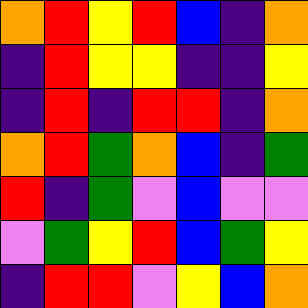[["orange", "red", "yellow", "red", "blue", "indigo", "orange"], ["indigo", "red", "yellow", "yellow", "indigo", "indigo", "yellow"], ["indigo", "red", "indigo", "red", "red", "indigo", "orange"], ["orange", "red", "green", "orange", "blue", "indigo", "green"], ["red", "indigo", "green", "violet", "blue", "violet", "violet"], ["violet", "green", "yellow", "red", "blue", "green", "yellow"], ["indigo", "red", "red", "violet", "yellow", "blue", "orange"]]